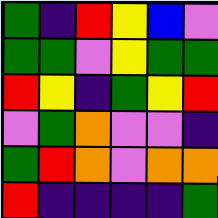[["green", "indigo", "red", "yellow", "blue", "violet"], ["green", "green", "violet", "yellow", "green", "green"], ["red", "yellow", "indigo", "green", "yellow", "red"], ["violet", "green", "orange", "violet", "violet", "indigo"], ["green", "red", "orange", "violet", "orange", "orange"], ["red", "indigo", "indigo", "indigo", "indigo", "green"]]